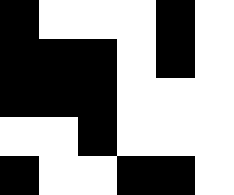[["black", "white", "white", "white", "black", "white"], ["black", "black", "black", "white", "black", "white"], ["black", "black", "black", "white", "white", "white"], ["white", "white", "black", "white", "white", "white"], ["black", "white", "white", "black", "black", "white"]]